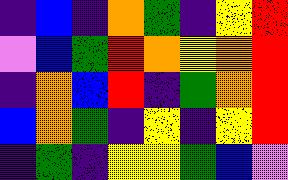[["indigo", "blue", "indigo", "orange", "green", "indigo", "yellow", "red"], ["violet", "blue", "green", "red", "orange", "yellow", "orange", "red"], ["indigo", "orange", "blue", "red", "indigo", "green", "orange", "red"], ["blue", "orange", "green", "indigo", "yellow", "indigo", "yellow", "red"], ["indigo", "green", "indigo", "yellow", "yellow", "green", "blue", "violet"]]